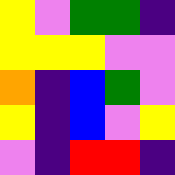[["yellow", "violet", "green", "green", "indigo"], ["yellow", "yellow", "yellow", "violet", "violet"], ["orange", "indigo", "blue", "green", "violet"], ["yellow", "indigo", "blue", "violet", "yellow"], ["violet", "indigo", "red", "red", "indigo"]]